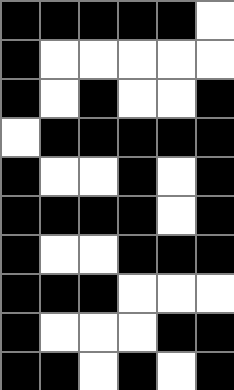[["black", "black", "black", "black", "black", "white"], ["black", "white", "white", "white", "white", "white"], ["black", "white", "black", "white", "white", "black"], ["white", "black", "black", "black", "black", "black"], ["black", "white", "white", "black", "white", "black"], ["black", "black", "black", "black", "white", "black"], ["black", "white", "white", "black", "black", "black"], ["black", "black", "black", "white", "white", "white"], ["black", "white", "white", "white", "black", "black"], ["black", "black", "white", "black", "white", "black"]]